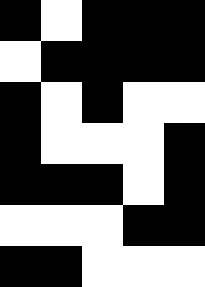[["black", "white", "black", "black", "black"], ["white", "black", "black", "black", "black"], ["black", "white", "black", "white", "white"], ["black", "white", "white", "white", "black"], ["black", "black", "black", "white", "black"], ["white", "white", "white", "black", "black"], ["black", "black", "white", "white", "white"]]